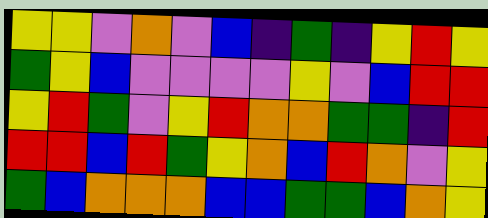[["yellow", "yellow", "violet", "orange", "violet", "blue", "indigo", "green", "indigo", "yellow", "red", "yellow"], ["green", "yellow", "blue", "violet", "violet", "violet", "violet", "yellow", "violet", "blue", "red", "red"], ["yellow", "red", "green", "violet", "yellow", "red", "orange", "orange", "green", "green", "indigo", "red"], ["red", "red", "blue", "red", "green", "yellow", "orange", "blue", "red", "orange", "violet", "yellow"], ["green", "blue", "orange", "orange", "orange", "blue", "blue", "green", "green", "blue", "orange", "yellow"]]